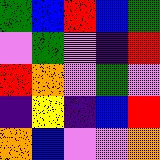[["green", "blue", "red", "blue", "green"], ["violet", "green", "violet", "indigo", "red"], ["red", "orange", "violet", "green", "violet"], ["indigo", "yellow", "indigo", "blue", "red"], ["orange", "blue", "violet", "violet", "orange"]]